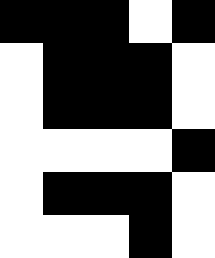[["black", "black", "black", "white", "black"], ["white", "black", "black", "black", "white"], ["white", "black", "black", "black", "white"], ["white", "white", "white", "white", "black"], ["white", "black", "black", "black", "white"], ["white", "white", "white", "black", "white"]]